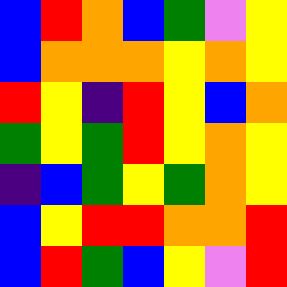[["blue", "red", "orange", "blue", "green", "violet", "yellow"], ["blue", "orange", "orange", "orange", "yellow", "orange", "yellow"], ["red", "yellow", "indigo", "red", "yellow", "blue", "orange"], ["green", "yellow", "green", "red", "yellow", "orange", "yellow"], ["indigo", "blue", "green", "yellow", "green", "orange", "yellow"], ["blue", "yellow", "red", "red", "orange", "orange", "red"], ["blue", "red", "green", "blue", "yellow", "violet", "red"]]